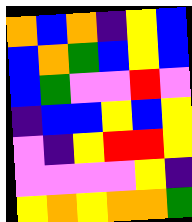[["orange", "blue", "orange", "indigo", "yellow", "blue"], ["blue", "orange", "green", "blue", "yellow", "blue"], ["blue", "green", "violet", "violet", "red", "violet"], ["indigo", "blue", "blue", "yellow", "blue", "yellow"], ["violet", "indigo", "yellow", "red", "red", "yellow"], ["violet", "violet", "violet", "violet", "yellow", "indigo"], ["yellow", "orange", "yellow", "orange", "orange", "green"]]